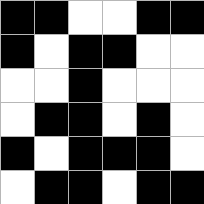[["black", "black", "white", "white", "black", "black"], ["black", "white", "black", "black", "white", "white"], ["white", "white", "black", "white", "white", "white"], ["white", "black", "black", "white", "black", "white"], ["black", "white", "black", "black", "black", "white"], ["white", "black", "black", "white", "black", "black"]]